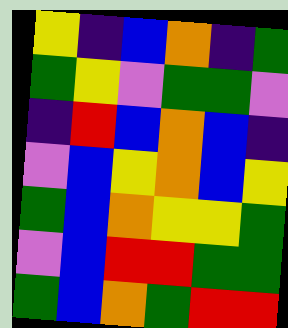[["yellow", "indigo", "blue", "orange", "indigo", "green"], ["green", "yellow", "violet", "green", "green", "violet"], ["indigo", "red", "blue", "orange", "blue", "indigo"], ["violet", "blue", "yellow", "orange", "blue", "yellow"], ["green", "blue", "orange", "yellow", "yellow", "green"], ["violet", "blue", "red", "red", "green", "green"], ["green", "blue", "orange", "green", "red", "red"]]